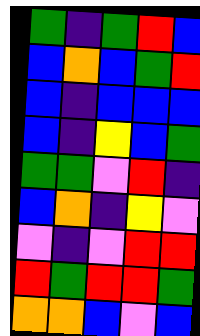[["green", "indigo", "green", "red", "blue"], ["blue", "orange", "blue", "green", "red"], ["blue", "indigo", "blue", "blue", "blue"], ["blue", "indigo", "yellow", "blue", "green"], ["green", "green", "violet", "red", "indigo"], ["blue", "orange", "indigo", "yellow", "violet"], ["violet", "indigo", "violet", "red", "red"], ["red", "green", "red", "red", "green"], ["orange", "orange", "blue", "violet", "blue"]]